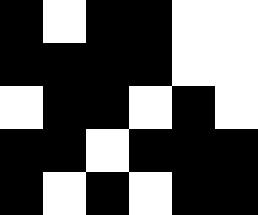[["black", "white", "black", "black", "white", "white"], ["black", "black", "black", "black", "white", "white"], ["white", "black", "black", "white", "black", "white"], ["black", "black", "white", "black", "black", "black"], ["black", "white", "black", "white", "black", "black"]]